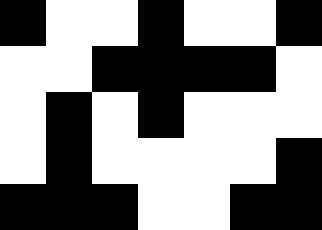[["black", "white", "white", "black", "white", "white", "black"], ["white", "white", "black", "black", "black", "black", "white"], ["white", "black", "white", "black", "white", "white", "white"], ["white", "black", "white", "white", "white", "white", "black"], ["black", "black", "black", "white", "white", "black", "black"]]